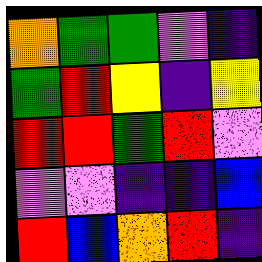[["orange", "green", "green", "violet", "indigo"], ["green", "red", "yellow", "indigo", "yellow"], ["red", "red", "green", "red", "violet"], ["violet", "violet", "indigo", "indigo", "blue"], ["red", "blue", "orange", "red", "indigo"]]